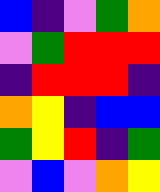[["blue", "indigo", "violet", "green", "orange"], ["violet", "green", "red", "red", "red"], ["indigo", "red", "red", "red", "indigo"], ["orange", "yellow", "indigo", "blue", "blue"], ["green", "yellow", "red", "indigo", "green"], ["violet", "blue", "violet", "orange", "yellow"]]